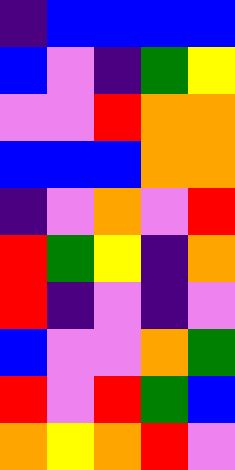[["indigo", "blue", "blue", "blue", "blue"], ["blue", "violet", "indigo", "green", "yellow"], ["violet", "violet", "red", "orange", "orange"], ["blue", "blue", "blue", "orange", "orange"], ["indigo", "violet", "orange", "violet", "red"], ["red", "green", "yellow", "indigo", "orange"], ["red", "indigo", "violet", "indigo", "violet"], ["blue", "violet", "violet", "orange", "green"], ["red", "violet", "red", "green", "blue"], ["orange", "yellow", "orange", "red", "violet"]]